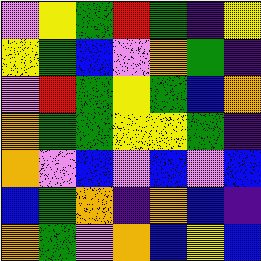[["violet", "yellow", "green", "red", "green", "indigo", "yellow"], ["yellow", "green", "blue", "violet", "orange", "green", "indigo"], ["violet", "red", "green", "yellow", "green", "blue", "orange"], ["orange", "green", "green", "yellow", "yellow", "green", "indigo"], ["orange", "violet", "blue", "violet", "blue", "violet", "blue"], ["blue", "green", "orange", "indigo", "orange", "blue", "indigo"], ["orange", "green", "violet", "orange", "blue", "yellow", "blue"]]